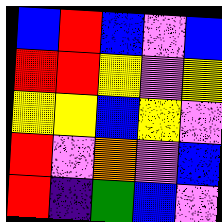[["blue", "red", "blue", "violet", "blue"], ["red", "red", "yellow", "violet", "yellow"], ["yellow", "yellow", "blue", "yellow", "violet"], ["red", "violet", "orange", "violet", "blue"], ["red", "indigo", "green", "blue", "violet"]]